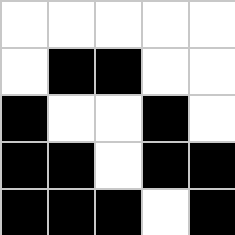[["white", "white", "white", "white", "white"], ["white", "black", "black", "white", "white"], ["black", "white", "white", "black", "white"], ["black", "black", "white", "black", "black"], ["black", "black", "black", "white", "black"]]